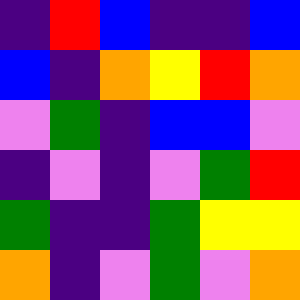[["indigo", "red", "blue", "indigo", "indigo", "blue"], ["blue", "indigo", "orange", "yellow", "red", "orange"], ["violet", "green", "indigo", "blue", "blue", "violet"], ["indigo", "violet", "indigo", "violet", "green", "red"], ["green", "indigo", "indigo", "green", "yellow", "yellow"], ["orange", "indigo", "violet", "green", "violet", "orange"]]